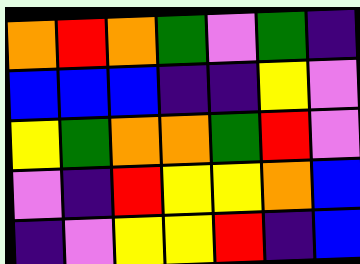[["orange", "red", "orange", "green", "violet", "green", "indigo"], ["blue", "blue", "blue", "indigo", "indigo", "yellow", "violet"], ["yellow", "green", "orange", "orange", "green", "red", "violet"], ["violet", "indigo", "red", "yellow", "yellow", "orange", "blue"], ["indigo", "violet", "yellow", "yellow", "red", "indigo", "blue"]]